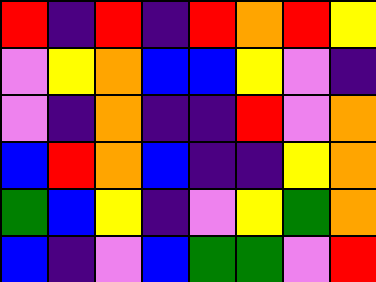[["red", "indigo", "red", "indigo", "red", "orange", "red", "yellow"], ["violet", "yellow", "orange", "blue", "blue", "yellow", "violet", "indigo"], ["violet", "indigo", "orange", "indigo", "indigo", "red", "violet", "orange"], ["blue", "red", "orange", "blue", "indigo", "indigo", "yellow", "orange"], ["green", "blue", "yellow", "indigo", "violet", "yellow", "green", "orange"], ["blue", "indigo", "violet", "blue", "green", "green", "violet", "red"]]